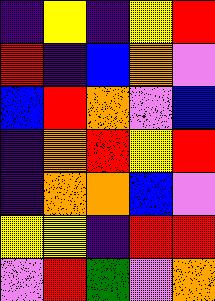[["indigo", "yellow", "indigo", "yellow", "red"], ["red", "indigo", "blue", "orange", "violet"], ["blue", "red", "orange", "violet", "blue"], ["indigo", "orange", "red", "yellow", "red"], ["indigo", "orange", "orange", "blue", "violet"], ["yellow", "yellow", "indigo", "red", "red"], ["violet", "red", "green", "violet", "orange"]]